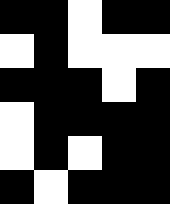[["black", "black", "white", "black", "black"], ["white", "black", "white", "white", "white"], ["black", "black", "black", "white", "black"], ["white", "black", "black", "black", "black"], ["white", "black", "white", "black", "black"], ["black", "white", "black", "black", "black"]]